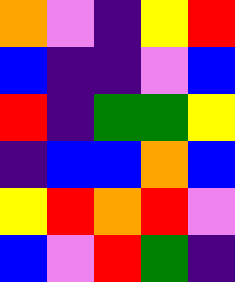[["orange", "violet", "indigo", "yellow", "red"], ["blue", "indigo", "indigo", "violet", "blue"], ["red", "indigo", "green", "green", "yellow"], ["indigo", "blue", "blue", "orange", "blue"], ["yellow", "red", "orange", "red", "violet"], ["blue", "violet", "red", "green", "indigo"]]